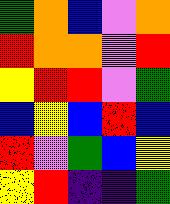[["green", "orange", "blue", "violet", "orange"], ["red", "orange", "orange", "violet", "red"], ["yellow", "red", "red", "violet", "green"], ["blue", "yellow", "blue", "red", "blue"], ["red", "violet", "green", "blue", "yellow"], ["yellow", "red", "indigo", "indigo", "green"]]